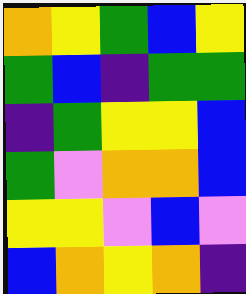[["orange", "yellow", "green", "blue", "yellow"], ["green", "blue", "indigo", "green", "green"], ["indigo", "green", "yellow", "yellow", "blue"], ["green", "violet", "orange", "orange", "blue"], ["yellow", "yellow", "violet", "blue", "violet"], ["blue", "orange", "yellow", "orange", "indigo"]]